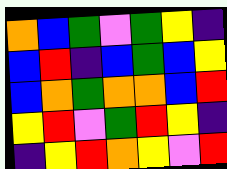[["orange", "blue", "green", "violet", "green", "yellow", "indigo"], ["blue", "red", "indigo", "blue", "green", "blue", "yellow"], ["blue", "orange", "green", "orange", "orange", "blue", "red"], ["yellow", "red", "violet", "green", "red", "yellow", "indigo"], ["indigo", "yellow", "red", "orange", "yellow", "violet", "red"]]